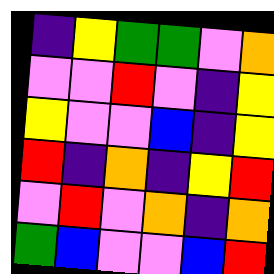[["indigo", "yellow", "green", "green", "violet", "orange"], ["violet", "violet", "red", "violet", "indigo", "yellow"], ["yellow", "violet", "violet", "blue", "indigo", "yellow"], ["red", "indigo", "orange", "indigo", "yellow", "red"], ["violet", "red", "violet", "orange", "indigo", "orange"], ["green", "blue", "violet", "violet", "blue", "red"]]